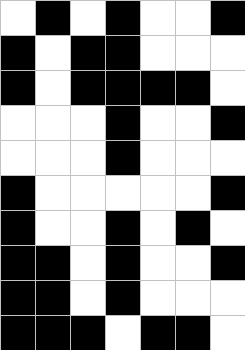[["white", "black", "white", "black", "white", "white", "black"], ["black", "white", "black", "black", "white", "white", "white"], ["black", "white", "black", "black", "black", "black", "white"], ["white", "white", "white", "black", "white", "white", "black"], ["white", "white", "white", "black", "white", "white", "white"], ["black", "white", "white", "white", "white", "white", "black"], ["black", "white", "white", "black", "white", "black", "white"], ["black", "black", "white", "black", "white", "white", "black"], ["black", "black", "white", "black", "white", "white", "white"], ["black", "black", "black", "white", "black", "black", "white"]]